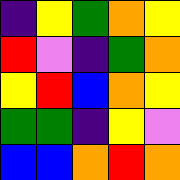[["indigo", "yellow", "green", "orange", "yellow"], ["red", "violet", "indigo", "green", "orange"], ["yellow", "red", "blue", "orange", "yellow"], ["green", "green", "indigo", "yellow", "violet"], ["blue", "blue", "orange", "red", "orange"]]